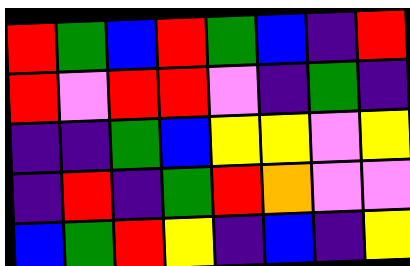[["red", "green", "blue", "red", "green", "blue", "indigo", "red"], ["red", "violet", "red", "red", "violet", "indigo", "green", "indigo"], ["indigo", "indigo", "green", "blue", "yellow", "yellow", "violet", "yellow"], ["indigo", "red", "indigo", "green", "red", "orange", "violet", "violet"], ["blue", "green", "red", "yellow", "indigo", "blue", "indigo", "yellow"]]